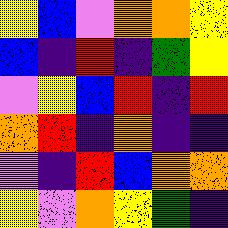[["yellow", "blue", "violet", "orange", "orange", "yellow"], ["blue", "indigo", "red", "indigo", "green", "yellow"], ["violet", "yellow", "blue", "red", "indigo", "red"], ["orange", "red", "indigo", "orange", "indigo", "indigo"], ["violet", "indigo", "red", "blue", "orange", "orange"], ["yellow", "violet", "orange", "yellow", "green", "indigo"]]